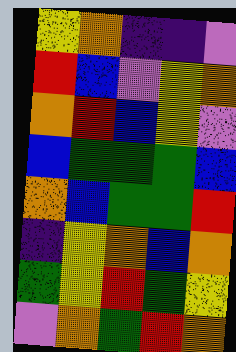[["yellow", "orange", "indigo", "indigo", "violet"], ["red", "blue", "violet", "yellow", "orange"], ["orange", "red", "blue", "yellow", "violet"], ["blue", "green", "green", "green", "blue"], ["orange", "blue", "green", "green", "red"], ["indigo", "yellow", "orange", "blue", "orange"], ["green", "yellow", "red", "green", "yellow"], ["violet", "orange", "green", "red", "orange"]]